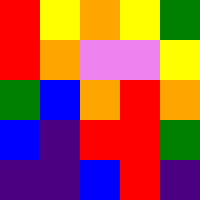[["red", "yellow", "orange", "yellow", "green"], ["red", "orange", "violet", "violet", "yellow"], ["green", "blue", "orange", "red", "orange"], ["blue", "indigo", "red", "red", "green"], ["indigo", "indigo", "blue", "red", "indigo"]]